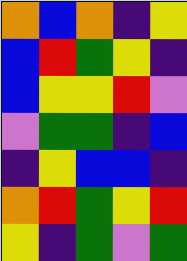[["orange", "blue", "orange", "indigo", "yellow"], ["blue", "red", "green", "yellow", "indigo"], ["blue", "yellow", "yellow", "red", "violet"], ["violet", "green", "green", "indigo", "blue"], ["indigo", "yellow", "blue", "blue", "indigo"], ["orange", "red", "green", "yellow", "red"], ["yellow", "indigo", "green", "violet", "green"]]